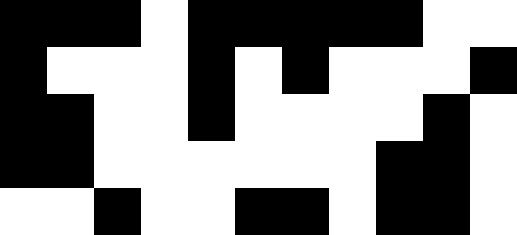[["black", "black", "black", "white", "black", "black", "black", "black", "black", "white", "white"], ["black", "white", "white", "white", "black", "white", "black", "white", "white", "white", "black"], ["black", "black", "white", "white", "black", "white", "white", "white", "white", "black", "white"], ["black", "black", "white", "white", "white", "white", "white", "white", "black", "black", "white"], ["white", "white", "black", "white", "white", "black", "black", "white", "black", "black", "white"]]